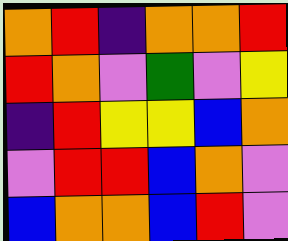[["orange", "red", "indigo", "orange", "orange", "red"], ["red", "orange", "violet", "green", "violet", "yellow"], ["indigo", "red", "yellow", "yellow", "blue", "orange"], ["violet", "red", "red", "blue", "orange", "violet"], ["blue", "orange", "orange", "blue", "red", "violet"]]